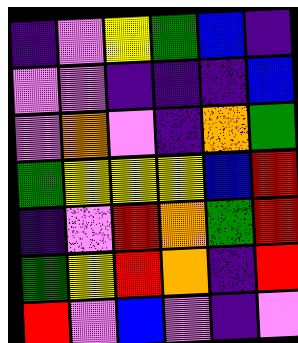[["indigo", "violet", "yellow", "green", "blue", "indigo"], ["violet", "violet", "indigo", "indigo", "indigo", "blue"], ["violet", "orange", "violet", "indigo", "orange", "green"], ["green", "yellow", "yellow", "yellow", "blue", "red"], ["indigo", "violet", "red", "orange", "green", "red"], ["green", "yellow", "red", "orange", "indigo", "red"], ["red", "violet", "blue", "violet", "indigo", "violet"]]